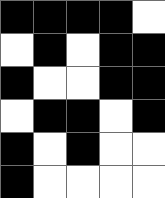[["black", "black", "black", "black", "white"], ["white", "black", "white", "black", "black"], ["black", "white", "white", "black", "black"], ["white", "black", "black", "white", "black"], ["black", "white", "black", "white", "white"], ["black", "white", "white", "white", "white"]]